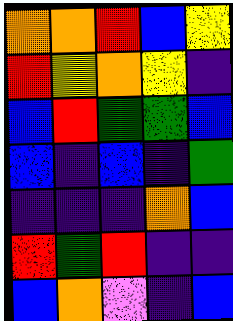[["orange", "orange", "red", "blue", "yellow"], ["red", "yellow", "orange", "yellow", "indigo"], ["blue", "red", "green", "green", "blue"], ["blue", "indigo", "blue", "indigo", "green"], ["indigo", "indigo", "indigo", "orange", "blue"], ["red", "green", "red", "indigo", "indigo"], ["blue", "orange", "violet", "indigo", "blue"]]